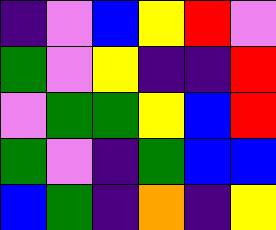[["indigo", "violet", "blue", "yellow", "red", "violet"], ["green", "violet", "yellow", "indigo", "indigo", "red"], ["violet", "green", "green", "yellow", "blue", "red"], ["green", "violet", "indigo", "green", "blue", "blue"], ["blue", "green", "indigo", "orange", "indigo", "yellow"]]